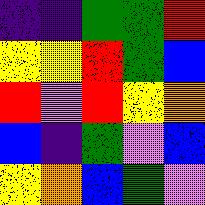[["indigo", "indigo", "green", "green", "red"], ["yellow", "yellow", "red", "green", "blue"], ["red", "violet", "red", "yellow", "orange"], ["blue", "indigo", "green", "violet", "blue"], ["yellow", "orange", "blue", "green", "violet"]]